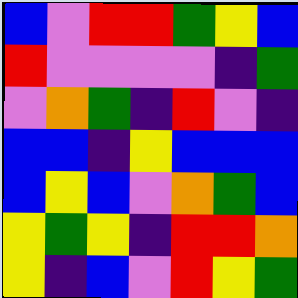[["blue", "violet", "red", "red", "green", "yellow", "blue"], ["red", "violet", "violet", "violet", "violet", "indigo", "green"], ["violet", "orange", "green", "indigo", "red", "violet", "indigo"], ["blue", "blue", "indigo", "yellow", "blue", "blue", "blue"], ["blue", "yellow", "blue", "violet", "orange", "green", "blue"], ["yellow", "green", "yellow", "indigo", "red", "red", "orange"], ["yellow", "indigo", "blue", "violet", "red", "yellow", "green"]]